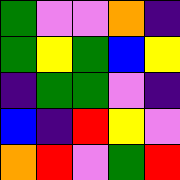[["green", "violet", "violet", "orange", "indigo"], ["green", "yellow", "green", "blue", "yellow"], ["indigo", "green", "green", "violet", "indigo"], ["blue", "indigo", "red", "yellow", "violet"], ["orange", "red", "violet", "green", "red"]]